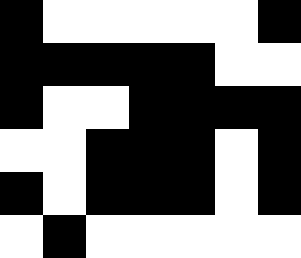[["black", "white", "white", "white", "white", "white", "black"], ["black", "black", "black", "black", "black", "white", "white"], ["black", "white", "white", "black", "black", "black", "black"], ["white", "white", "black", "black", "black", "white", "black"], ["black", "white", "black", "black", "black", "white", "black"], ["white", "black", "white", "white", "white", "white", "white"]]